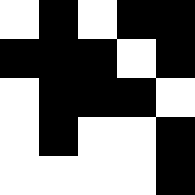[["white", "black", "white", "black", "black"], ["black", "black", "black", "white", "black"], ["white", "black", "black", "black", "white"], ["white", "black", "white", "white", "black"], ["white", "white", "white", "white", "black"]]